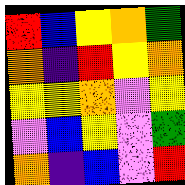[["red", "blue", "yellow", "orange", "green"], ["orange", "indigo", "red", "yellow", "orange"], ["yellow", "yellow", "orange", "violet", "yellow"], ["violet", "blue", "yellow", "violet", "green"], ["orange", "indigo", "blue", "violet", "red"]]